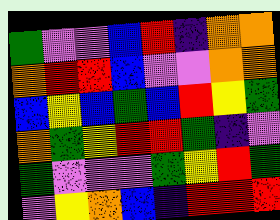[["green", "violet", "violet", "blue", "red", "indigo", "orange", "orange"], ["orange", "red", "red", "blue", "violet", "violet", "orange", "orange"], ["blue", "yellow", "blue", "green", "blue", "red", "yellow", "green"], ["orange", "green", "yellow", "red", "red", "green", "indigo", "violet"], ["green", "violet", "violet", "violet", "green", "yellow", "red", "green"], ["violet", "yellow", "orange", "blue", "indigo", "red", "red", "red"]]